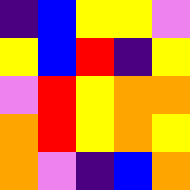[["indigo", "blue", "yellow", "yellow", "violet"], ["yellow", "blue", "red", "indigo", "yellow"], ["violet", "red", "yellow", "orange", "orange"], ["orange", "red", "yellow", "orange", "yellow"], ["orange", "violet", "indigo", "blue", "orange"]]